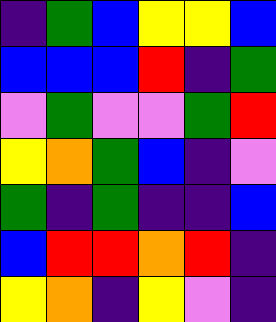[["indigo", "green", "blue", "yellow", "yellow", "blue"], ["blue", "blue", "blue", "red", "indigo", "green"], ["violet", "green", "violet", "violet", "green", "red"], ["yellow", "orange", "green", "blue", "indigo", "violet"], ["green", "indigo", "green", "indigo", "indigo", "blue"], ["blue", "red", "red", "orange", "red", "indigo"], ["yellow", "orange", "indigo", "yellow", "violet", "indigo"]]